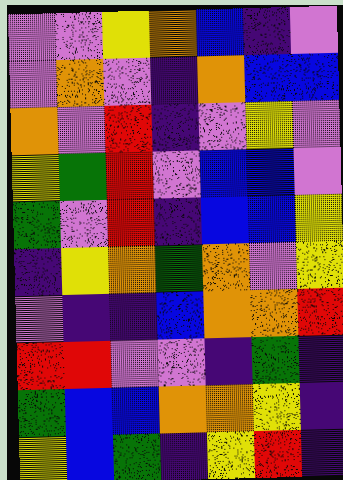[["violet", "violet", "yellow", "orange", "blue", "indigo", "violet"], ["violet", "orange", "violet", "indigo", "orange", "blue", "blue"], ["orange", "violet", "red", "indigo", "violet", "yellow", "violet"], ["yellow", "green", "red", "violet", "blue", "blue", "violet"], ["green", "violet", "red", "indigo", "blue", "blue", "yellow"], ["indigo", "yellow", "orange", "green", "orange", "violet", "yellow"], ["violet", "indigo", "indigo", "blue", "orange", "orange", "red"], ["red", "red", "violet", "violet", "indigo", "green", "indigo"], ["green", "blue", "blue", "orange", "orange", "yellow", "indigo"], ["yellow", "blue", "green", "indigo", "yellow", "red", "indigo"]]